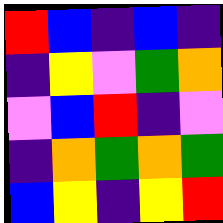[["red", "blue", "indigo", "blue", "indigo"], ["indigo", "yellow", "violet", "green", "orange"], ["violet", "blue", "red", "indigo", "violet"], ["indigo", "orange", "green", "orange", "green"], ["blue", "yellow", "indigo", "yellow", "red"]]